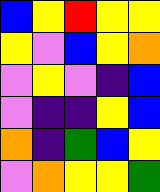[["blue", "yellow", "red", "yellow", "yellow"], ["yellow", "violet", "blue", "yellow", "orange"], ["violet", "yellow", "violet", "indigo", "blue"], ["violet", "indigo", "indigo", "yellow", "blue"], ["orange", "indigo", "green", "blue", "yellow"], ["violet", "orange", "yellow", "yellow", "green"]]